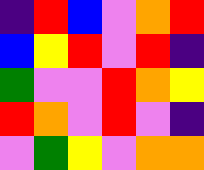[["indigo", "red", "blue", "violet", "orange", "red"], ["blue", "yellow", "red", "violet", "red", "indigo"], ["green", "violet", "violet", "red", "orange", "yellow"], ["red", "orange", "violet", "red", "violet", "indigo"], ["violet", "green", "yellow", "violet", "orange", "orange"]]